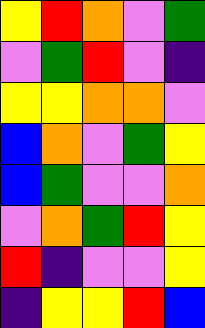[["yellow", "red", "orange", "violet", "green"], ["violet", "green", "red", "violet", "indigo"], ["yellow", "yellow", "orange", "orange", "violet"], ["blue", "orange", "violet", "green", "yellow"], ["blue", "green", "violet", "violet", "orange"], ["violet", "orange", "green", "red", "yellow"], ["red", "indigo", "violet", "violet", "yellow"], ["indigo", "yellow", "yellow", "red", "blue"]]